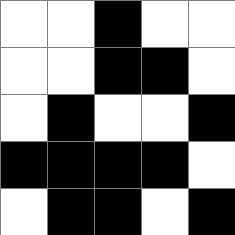[["white", "white", "black", "white", "white"], ["white", "white", "black", "black", "white"], ["white", "black", "white", "white", "black"], ["black", "black", "black", "black", "white"], ["white", "black", "black", "white", "black"]]